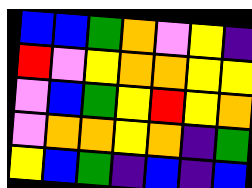[["blue", "blue", "green", "orange", "violet", "yellow", "indigo"], ["red", "violet", "yellow", "orange", "orange", "yellow", "yellow"], ["violet", "blue", "green", "yellow", "red", "yellow", "orange"], ["violet", "orange", "orange", "yellow", "orange", "indigo", "green"], ["yellow", "blue", "green", "indigo", "blue", "indigo", "blue"]]